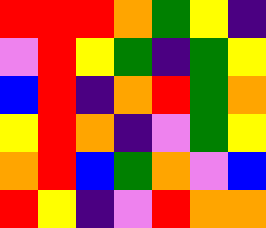[["red", "red", "red", "orange", "green", "yellow", "indigo"], ["violet", "red", "yellow", "green", "indigo", "green", "yellow"], ["blue", "red", "indigo", "orange", "red", "green", "orange"], ["yellow", "red", "orange", "indigo", "violet", "green", "yellow"], ["orange", "red", "blue", "green", "orange", "violet", "blue"], ["red", "yellow", "indigo", "violet", "red", "orange", "orange"]]